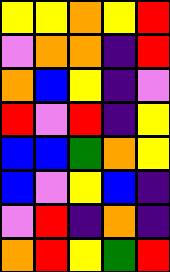[["yellow", "yellow", "orange", "yellow", "red"], ["violet", "orange", "orange", "indigo", "red"], ["orange", "blue", "yellow", "indigo", "violet"], ["red", "violet", "red", "indigo", "yellow"], ["blue", "blue", "green", "orange", "yellow"], ["blue", "violet", "yellow", "blue", "indigo"], ["violet", "red", "indigo", "orange", "indigo"], ["orange", "red", "yellow", "green", "red"]]